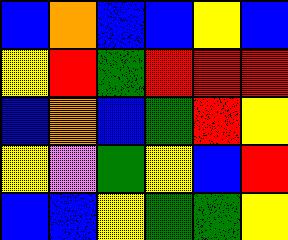[["blue", "orange", "blue", "blue", "yellow", "blue"], ["yellow", "red", "green", "red", "red", "red"], ["blue", "orange", "blue", "green", "red", "yellow"], ["yellow", "violet", "green", "yellow", "blue", "red"], ["blue", "blue", "yellow", "green", "green", "yellow"]]